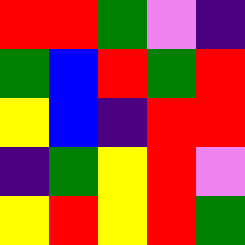[["red", "red", "green", "violet", "indigo"], ["green", "blue", "red", "green", "red"], ["yellow", "blue", "indigo", "red", "red"], ["indigo", "green", "yellow", "red", "violet"], ["yellow", "red", "yellow", "red", "green"]]